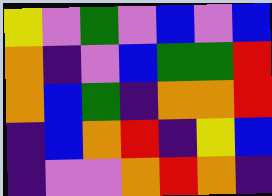[["yellow", "violet", "green", "violet", "blue", "violet", "blue"], ["orange", "indigo", "violet", "blue", "green", "green", "red"], ["orange", "blue", "green", "indigo", "orange", "orange", "red"], ["indigo", "blue", "orange", "red", "indigo", "yellow", "blue"], ["indigo", "violet", "violet", "orange", "red", "orange", "indigo"]]